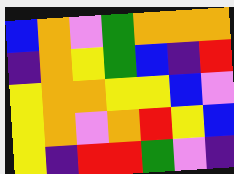[["blue", "orange", "violet", "green", "orange", "orange", "orange"], ["indigo", "orange", "yellow", "green", "blue", "indigo", "red"], ["yellow", "orange", "orange", "yellow", "yellow", "blue", "violet"], ["yellow", "orange", "violet", "orange", "red", "yellow", "blue"], ["yellow", "indigo", "red", "red", "green", "violet", "indigo"]]